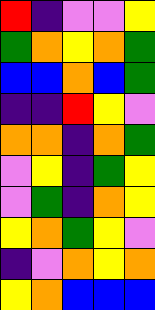[["red", "indigo", "violet", "violet", "yellow"], ["green", "orange", "yellow", "orange", "green"], ["blue", "blue", "orange", "blue", "green"], ["indigo", "indigo", "red", "yellow", "violet"], ["orange", "orange", "indigo", "orange", "green"], ["violet", "yellow", "indigo", "green", "yellow"], ["violet", "green", "indigo", "orange", "yellow"], ["yellow", "orange", "green", "yellow", "violet"], ["indigo", "violet", "orange", "yellow", "orange"], ["yellow", "orange", "blue", "blue", "blue"]]